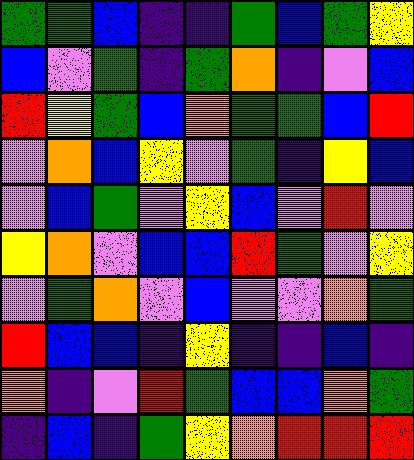[["green", "green", "blue", "indigo", "indigo", "green", "blue", "green", "yellow"], ["blue", "violet", "green", "indigo", "green", "orange", "indigo", "violet", "blue"], ["red", "yellow", "green", "blue", "orange", "green", "green", "blue", "red"], ["violet", "orange", "blue", "yellow", "violet", "green", "indigo", "yellow", "blue"], ["violet", "blue", "green", "violet", "yellow", "blue", "violet", "red", "violet"], ["yellow", "orange", "violet", "blue", "blue", "red", "green", "violet", "yellow"], ["violet", "green", "orange", "violet", "blue", "violet", "violet", "orange", "green"], ["red", "blue", "blue", "indigo", "yellow", "indigo", "indigo", "blue", "indigo"], ["orange", "indigo", "violet", "red", "green", "blue", "blue", "orange", "green"], ["indigo", "blue", "indigo", "green", "yellow", "orange", "red", "red", "red"]]